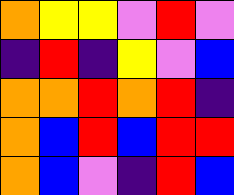[["orange", "yellow", "yellow", "violet", "red", "violet"], ["indigo", "red", "indigo", "yellow", "violet", "blue"], ["orange", "orange", "red", "orange", "red", "indigo"], ["orange", "blue", "red", "blue", "red", "red"], ["orange", "blue", "violet", "indigo", "red", "blue"]]